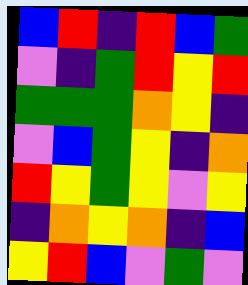[["blue", "red", "indigo", "red", "blue", "green"], ["violet", "indigo", "green", "red", "yellow", "red"], ["green", "green", "green", "orange", "yellow", "indigo"], ["violet", "blue", "green", "yellow", "indigo", "orange"], ["red", "yellow", "green", "yellow", "violet", "yellow"], ["indigo", "orange", "yellow", "orange", "indigo", "blue"], ["yellow", "red", "blue", "violet", "green", "violet"]]